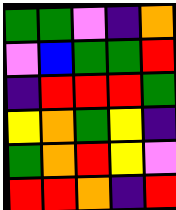[["green", "green", "violet", "indigo", "orange"], ["violet", "blue", "green", "green", "red"], ["indigo", "red", "red", "red", "green"], ["yellow", "orange", "green", "yellow", "indigo"], ["green", "orange", "red", "yellow", "violet"], ["red", "red", "orange", "indigo", "red"]]